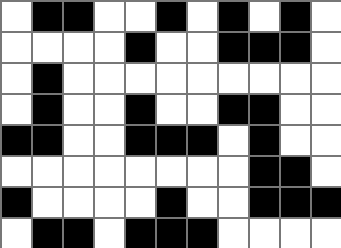[["white", "black", "black", "white", "white", "black", "white", "black", "white", "black", "white"], ["white", "white", "white", "white", "black", "white", "white", "black", "black", "black", "white"], ["white", "black", "white", "white", "white", "white", "white", "white", "white", "white", "white"], ["white", "black", "white", "white", "black", "white", "white", "black", "black", "white", "white"], ["black", "black", "white", "white", "black", "black", "black", "white", "black", "white", "white"], ["white", "white", "white", "white", "white", "white", "white", "white", "black", "black", "white"], ["black", "white", "white", "white", "white", "black", "white", "white", "black", "black", "black"], ["white", "black", "black", "white", "black", "black", "black", "white", "white", "white", "white"]]